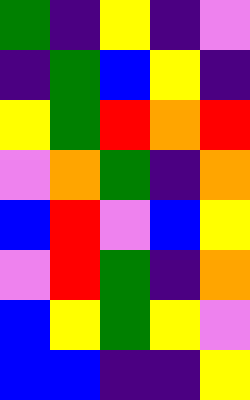[["green", "indigo", "yellow", "indigo", "violet"], ["indigo", "green", "blue", "yellow", "indigo"], ["yellow", "green", "red", "orange", "red"], ["violet", "orange", "green", "indigo", "orange"], ["blue", "red", "violet", "blue", "yellow"], ["violet", "red", "green", "indigo", "orange"], ["blue", "yellow", "green", "yellow", "violet"], ["blue", "blue", "indigo", "indigo", "yellow"]]